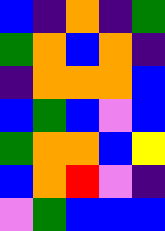[["blue", "indigo", "orange", "indigo", "green"], ["green", "orange", "blue", "orange", "indigo"], ["indigo", "orange", "orange", "orange", "blue"], ["blue", "green", "blue", "violet", "blue"], ["green", "orange", "orange", "blue", "yellow"], ["blue", "orange", "red", "violet", "indigo"], ["violet", "green", "blue", "blue", "blue"]]